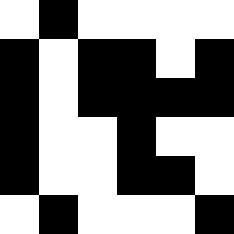[["white", "black", "white", "white", "white", "white"], ["black", "white", "black", "black", "white", "black"], ["black", "white", "black", "black", "black", "black"], ["black", "white", "white", "black", "white", "white"], ["black", "white", "white", "black", "black", "white"], ["white", "black", "white", "white", "white", "black"]]